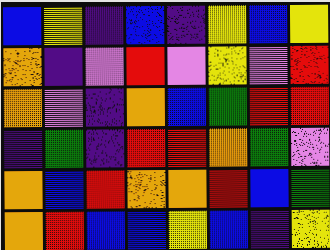[["blue", "yellow", "indigo", "blue", "indigo", "yellow", "blue", "yellow"], ["orange", "indigo", "violet", "red", "violet", "yellow", "violet", "red"], ["orange", "violet", "indigo", "orange", "blue", "green", "red", "red"], ["indigo", "green", "indigo", "red", "red", "orange", "green", "violet"], ["orange", "blue", "red", "orange", "orange", "red", "blue", "green"], ["orange", "red", "blue", "blue", "yellow", "blue", "indigo", "yellow"]]